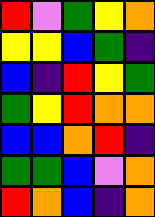[["red", "violet", "green", "yellow", "orange"], ["yellow", "yellow", "blue", "green", "indigo"], ["blue", "indigo", "red", "yellow", "green"], ["green", "yellow", "red", "orange", "orange"], ["blue", "blue", "orange", "red", "indigo"], ["green", "green", "blue", "violet", "orange"], ["red", "orange", "blue", "indigo", "orange"]]